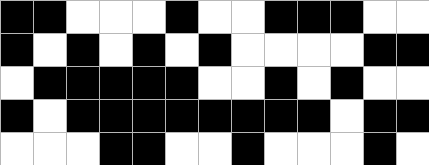[["black", "black", "white", "white", "white", "black", "white", "white", "black", "black", "black", "white", "white"], ["black", "white", "black", "white", "black", "white", "black", "white", "white", "white", "white", "black", "black"], ["white", "black", "black", "black", "black", "black", "white", "white", "black", "white", "black", "white", "white"], ["black", "white", "black", "black", "black", "black", "black", "black", "black", "black", "white", "black", "black"], ["white", "white", "white", "black", "black", "white", "white", "black", "white", "white", "white", "black", "white"]]